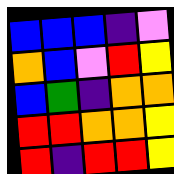[["blue", "blue", "blue", "indigo", "violet"], ["orange", "blue", "violet", "red", "yellow"], ["blue", "green", "indigo", "orange", "orange"], ["red", "red", "orange", "orange", "yellow"], ["red", "indigo", "red", "red", "yellow"]]